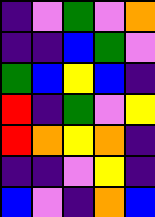[["indigo", "violet", "green", "violet", "orange"], ["indigo", "indigo", "blue", "green", "violet"], ["green", "blue", "yellow", "blue", "indigo"], ["red", "indigo", "green", "violet", "yellow"], ["red", "orange", "yellow", "orange", "indigo"], ["indigo", "indigo", "violet", "yellow", "indigo"], ["blue", "violet", "indigo", "orange", "blue"]]